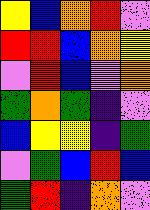[["yellow", "blue", "orange", "red", "violet"], ["red", "red", "blue", "orange", "yellow"], ["violet", "red", "blue", "violet", "orange"], ["green", "orange", "green", "indigo", "violet"], ["blue", "yellow", "yellow", "indigo", "green"], ["violet", "green", "blue", "red", "blue"], ["green", "red", "indigo", "orange", "violet"]]